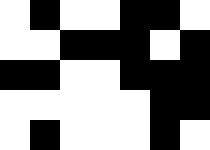[["white", "black", "white", "white", "black", "black", "white"], ["white", "white", "black", "black", "black", "white", "black"], ["black", "black", "white", "white", "black", "black", "black"], ["white", "white", "white", "white", "white", "black", "black"], ["white", "black", "white", "white", "white", "black", "white"]]